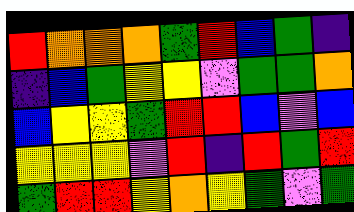[["red", "orange", "orange", "orange", "green", "red", "blue", "green", "indigo"], ["indigo", "blue", "green", "yellow", "yellow", "violet", "green", "green", "orange"], ["blue", "yellow", "yellow", "green", "red", "red", "blue", "violet", "blue"], ["yellow", "yellow", "yellow", "violet", "red", "indigo", "red", "green", "red"], ["green", "red", "red", "yellow", "orange", "yellow", "green", "violet", "green"]]